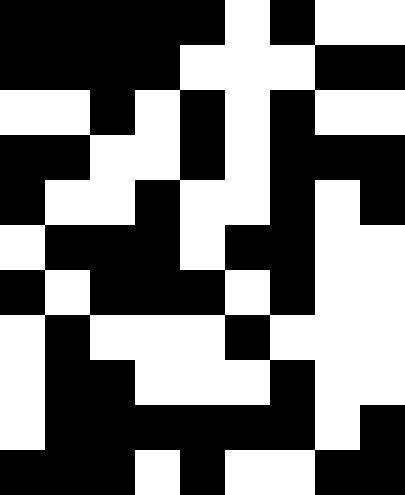[["black", "black", "black", "black", "black", "white", "black", "white", "white"], ["black", "black", "black", "black", "white", "white", "white", "black", "black"], ["white", "white", "black", "white", "black", "white", "black", "white", "white"], ["black", "black", "white", "white", "black", "white", "black", "black", "black"], ["black", "white", "white", "black", "white", "white", "black", "white", "black"], ["white", "black", "black", "black", "white", "black", "black", "white", "white"], ["black", "white", "black", "black", "black", "white", "black", "white", "white"], ["white", "black", "white", "white", "white", "black", "white", "white", "white"], ["white", "black", "black", "white", "white", "white", "black", "white", "white"], ["white", "black", "black", "black", "black", "black", "black", "white", "black"], ["black", "black", "black", "white", "black", "white", "white", "black", "black"]]